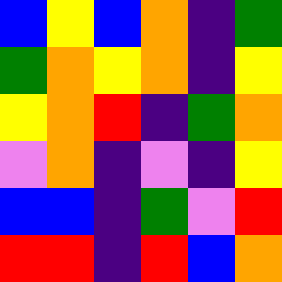[["blue", "yellow", "blue", "orange", "indigo", "green"], ["green", "orange", "yellow", "orange", "indigo", "yellow"], ["yellow", "orange", "red", "indigo", "green", "orange"], ["violet", "orange", "indigo", "violet", "indigo", "yellow"], ["blue", "blue", "indigo", "green", "violet", "red"], ["red", "red", "indigo", "red", "blue", "orange"]]